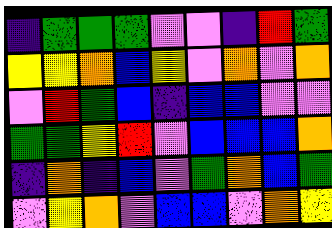[["indigo", "green", "green", "green", "violet", "violet", "indigo", "red", "green"], ["yellow", "yellow", "orange", "blue", "yellow", "violet", "orange", "violet", "orange"], ["violet", "red", "green", "blue", "indigo", "blue", "blue", "violet", "violet"], ["green", "green", "yellow", "red", "violet", "blue", "blue", "blue", "orange"], ["indigo", "orange", "indigo", "blue", "violet", "green", "orange", "blue", "green"], ["violet", "yellow", "orange", "violet", "blue", "blue", "violet", "orange", "yellow"]]